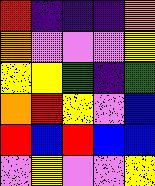[["red", "indigo", "indigo", "indigo", "orange"], ["orange", "violet", "violet", "violet", "yellow"], ["yellow", "yellow", "green", "indigo", "green"], ["orange", "red", "yellow", "violet", "blue"], ["red", "blue", "red", "blue", "blue"], ["violet", "yellow", "violet", "violet", "yellow"]]